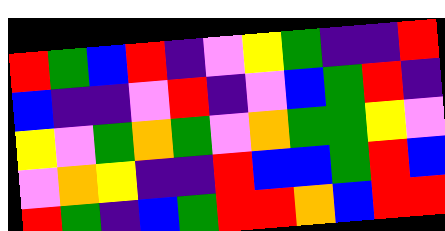[["red", "green", "blue", "red", "indigo", "violet", "yellow", "green", "indigo", "indigo", "red"], ["blue", "indigo", "indigo", "violet", "red", "indigo", "violet", "blue", "green", "red", "indigo"], ["yellow", "violet", "green", "orange", "green", "violet", "orange", "green", "green", "yellow", "violet"], ["violet", "orange", "yellow", "indigo", "indigo", "red", "blue", "blue", "green", "red", "blue"], ["red", "green", "indigo", "blue", "green", "red", "red", "orange", "blue", "red", "red"]]